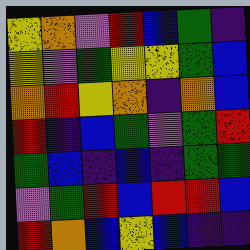[["yellow", "orange", "violet", "red", "blue", "green", "indigo"], ["yellow", "violet", "green", "yellow", "yellow", "green", "blue"], ["orange", "red", "yellow", "orange", "indigo", "orange", "blue"], ["red", "indigo", "blue", "green", "violet", "green", "red"], ["green", "blue", "indigo", "blue", "indigo", "green", "green"], ["violet", "green", "red", "blue", "red", "red", "blue"], ["red", "orange", "blue", "yellow", "blue", "indigo", "indigo"]]